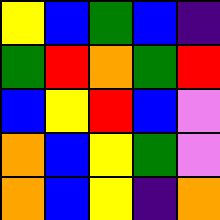[["yellow", "blue", "green", "blue", "indigo"], ["green", "red", "orange", "green", "red"], ["blue", "yellow", "red", "blue", "violet"], ["orange", "blue", "yellow", "green", "violet"], ["orange", "blue", "yellow", "indigo", "orange"]]